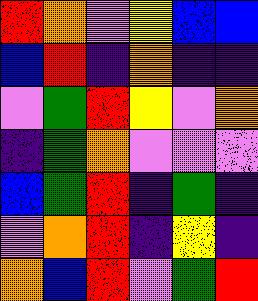[["red", "orange", "violet", "yellow", "blue", "blue"], ["blue", "red", "indigo", "orange", "indigo", "indigo"], ["violet", "green", "red", "yellow", "violet", "orange"], ["indigo", "green", "orange", "violet", "violet", "violet"], ["blue", "green", "red", "indigo", "green", "indigo"], ["violet", "orange", "red", "indigo", "yellow", "indigo"], ["orange", "blue", "red", "violet", "green", "red"]]